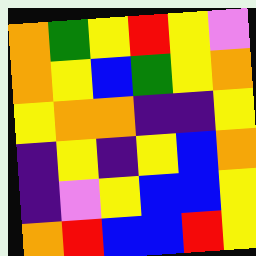[["orange", "green", "yellow", "red", "yellow", "violet"], ["orange", "yellow", "blue", "green", "yellow", "orange"], ["yellow", "orange", "orange", "indigo", "indigo", "yellow"], ["indigo", "yellow", "indigo", "yellow", "blue", "orange"], ["indigo", "violet", "yellow", "blue", "blue", "yellow"], ["orange", "red", "blue", "blue", "red", "yellow"]]